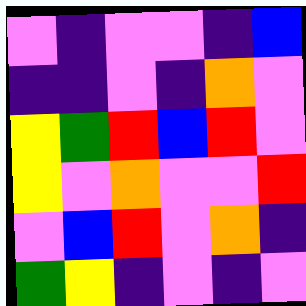[["violet", "indigo", "violet", "violet", "indigo", "blue"], ["indigo", "indigo", "violet", "indigo", "orange", "violet"], ["yellow", "green", "red", "blue", "red", "violet"], ["yellow", "violet", "orange", "violet", "violet", "red"], ["violet", "blue", "red", "violet", "orange", "indigo"], ["green", "yellow", "indigo", "violet", "indigo", "violet"]]